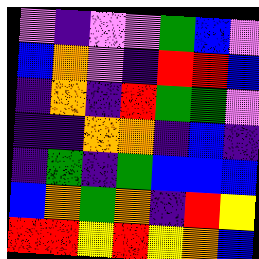[["violet", "indigo", "violet", "violet", "green", "blue", "violet"], ["blue", "orange", "violet", "indigo", "red", "red", "blue"], ["indigo", "orange", "indigo", "red", "green", "green", "violet"], ["indigo", "indigo", "orange", "orange", "indigo", "blue", "indigo"], ["indigo", "green", "indigo", "green", "blue", "blue", "blue"], ["blue", "orange", "green", "orange", "indigo", "red", "yellow"], ["red", "red", "yellow", "red", "yellow", "orange", "blue"]]